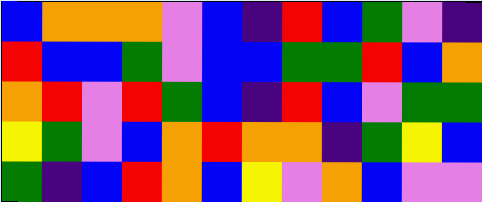[["blue", "orange", "orange", "orange", "violet", "blue", "indigo", "red", "blue", "green", "violet", "indigo"], ["red", "blue", "blue", "green", "violet", "blue", "blue", "green", "green", "red", "blue", "orange"], ["orange", "red", "violet", "red", "green", "blue", "indigo", "red", "blue", "violet", "green", "green"], ["yellow", "green", "violet", "blue", "orange", "red", "orange", "orange", "indigo", "green", "yellow", "blue"], ["green", "indigo", "blue", "red", "orange", "blue", "yellow", "violet", "orange", "blue", "violet", "violet"]]